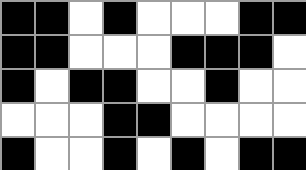[["black", "black", "white", "black", "white", "white", "white", "black", "black"], ["black", "black", "white", "white", "white", "black", "black", "black", "white"], ["black", "white", "black", "black", "white", "white", "black", "white", "white"], ["white", "white", "white", "black", "black", "white", "white", "white", "white"], ["black", "white", "white", "black", "white", "black", "white", "black", "black"]]